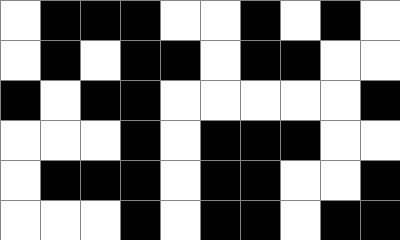[["white", "black", "black", "black", "white", "white", "black", "white", "black", "white"], ["white", "black", "white", "black", "black", "white", "black", "black", "white", "white"], ["black", "white", "black", "black", "white", "white", "white", "white", "white", "black"], ["white", "white", "white", "black", "white", "black", "black", "black", "white", "white"], ["white", "black", "black", "black", "white", "black", "black", "white", "white", "black"], ["white", "white", "white", "black", "white", "black", "black", "white", "black", "black"]]